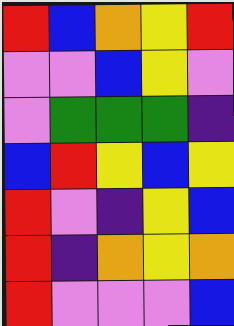[["red", "blue", "orange", "yellow", "red"], ["violet", "violet", "blue", "yellow", "violet"], ["violet", "green", "green", "green", "indigo"], ["blue", "red", "yellow", "blue", "yellow"], ["red", "violet", "indigo", "yellow", "blue"], ["red", "indigo", "orange", "yellow", "orange"], ["red", "violet", "violet", "violet", "blue"]]